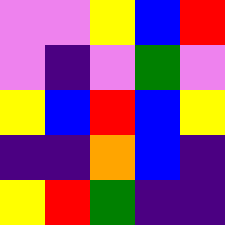[["violet", "violet", "yellow", "blue", "red"], ["violet", "indigo", "violet", "green", "violet"], ["yellow", "blue", "red", "blue", "yellow"], ["indigo", "indigo", "orange", "blue", "indigo"], ["yellow", "red", "green", "indigo", "indigo"]]